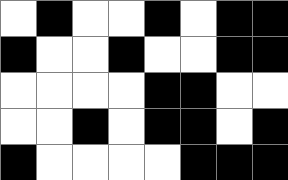[["white", "black", "white", "white", "black", "white", "black", "black"], ["black", "white", "white", "black", "white", "white", "black", "black"], ["white", "white", "white", "white", "black", "black", "white", "white"], ["white", "white", "black", "white", "black", "black", "white", "black"], ["black", "white", "white", "white", "white", "black", "black", "black"]]